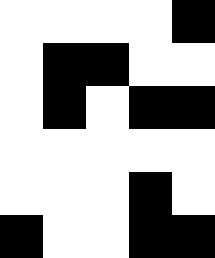[["white", "white", "white", "white", "black"], ["white", "black", "black", "white", "white"], ["white", "black", "white", "black", "black"], ["white", "white", "white", "white", "white"], ["white", "white", "white", "black", "white"], ["black", "white", "white", "black", "black"]]